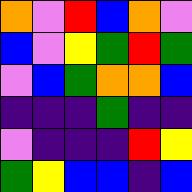[["orange", "violet", "red", "blue", "orange", "violet"], ["blue", "violet", "yellow", "green", "red", "green"], ["violet", "blue", "green", "orange", "orange", "blue"], ["indigo", "indigo", "indigo", "green", "indigo", "indigo"], ["violet", "indigo", "indigo", "indigo", "red", "yellow"], ["green", "yellow", "blue", "blue", "indigo", "blue"]]